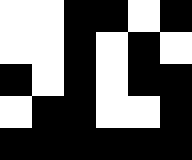[["white", "white", "black", "black", "white", "black"], ["white", "white", "black", "white", "black", "white"], ["black", "white", "black", "white", "black", "black"], ["white", "black", "black", "white", "white", "black"], ["black", "black", "black", "black", "black", "black"]]